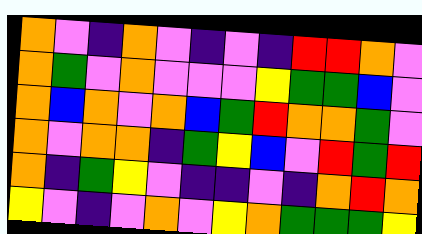[["orange", "violet", "indigo", "orange", "violet", "indigo", "violet", "indigo", "red", "red", "orange", "violet"], ["orange", "green", "violet", "orange", "violet", "violet", "violet", "yellow", "green", "green", "blue", "violet"], ["orange", "blue", "orange", "violet", "orange", "blue", "green", "red", "orange", "orange", "green", "violet"], ["orange", "violet", "orange", "orange", "indigo", "green", "yellow", "blue", "violet", "red", "green", "red"], ["orange", "indigo", "green", "yellow", "violet", "indigo", "indigo", "violet", "indigo", "orange", "red", "orange"], ["yellow", "violet", "indigo", "violet", "orange", "violet", "yellow", "orange", "green", "green", "green", "yellow"]]